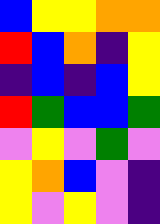[["blue", "yellow", "yellow", "orange", "orange"], ["red", "blue", "orange", "indigo", "yellow"], ["indigo", "blue", "indigo", "blue", "yellow"], ["red", "green", "blue", "blue", "green"], ["violet", "yellow", "violet", "green", "violet"], ["yellow", "orange", "blue", "violet", "indigo"], ["yellow", "violet", "yellow", "violet", "indigo"]]